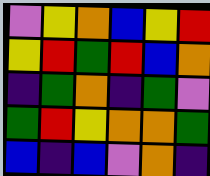[["violet", "yellow", "orange", "blue", "yellow", "red"], ["yellow", "red", "green", "red", "blue", "orange"], ["indigo", "green", "orange", "indigo", "green", "violet"], ["green", "red", "yellow", "orange", "orange", "green"], ["blue", "indigo", "blue", "violet", "orange", "indigo"]]